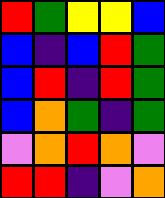[["red", "green", "yellow", "yellow", "blue"], ["blue", "indigo", "blue", "red", "green"], ["blue", "red", "indigo", "red", "green"], ["blue", "orange", "green", "indigo", "green"], ["violet", "orange", "red", "orange", "violet"], ["red", "red", "indigo", "violet", "orange"]]